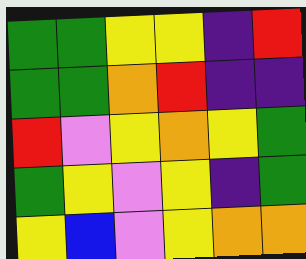[["green", "green", "yellow", "yellow", "indigo", "red"], ["green", "green", "orange", "red", "indigo", "indigo"], ["red", "violet", "yellow", "orange", "yellow", "green"], ["green", "yellow", "violet", "yellow", "indigo", "green"], ["yellow", "blue", "violet", "yellow", "orange", "orange"]]